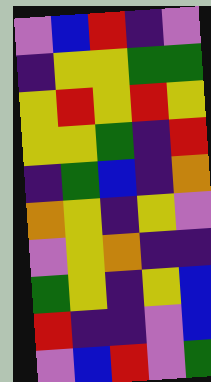[["violet", "blue", "red", "indigo", "violet"], ["indigo", "yellow", "yellow", "green", "green"], ["yellow", "red", "yellow", "red", "yellow"], ["yellow", "yellow", "green", "indigo", "red"], ["indigo", "green", "blue", "indigo", "orange"], ["orange", "yellow", "indigo", "yellow", "violet"], ["violet", "yellow", "orange", "indigo", "indigo"], ["green", "yellow", "indigo", "yellow", "blue"], ["red", "indigo", "indigo", "violet", "blue"], ["violet", "blue", "red", "violet", "green"]]